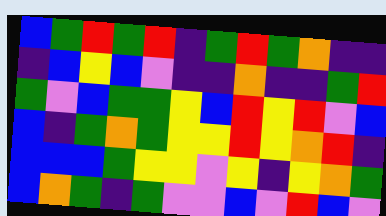[["blue", "green", "red", "green", "red", "indigo", "green", "red", "green", "orange", "indigo", "indigo"], ["indigo", "blue", "yellow", "blue", "violet", "indigo", "indigo", "orange", "indigo", "indigo", "green", "red"], ["green", "violet", "blue", "green", "green", "yellow", "blue", "red", "yellow", "red", "violet", "blue"], ["blue", "indigo", "green", "orange", "green", "yellow", "yellow", "red", "yellow", "orange", "red", "indigo"], ["blue", "blue", "blue", "green", "yellow", "yellow", "violet", "yellow", "indigo", "yellow", "orange", "green"], ["blue", "orange", "green", "indigo", "green", "violet", "violet", "blue", "violet", "red", "blue", "violet"]]